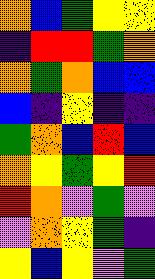[["orange", "blue", "green", "yellow", "yellow"], ["indigo", "red", "red", "green", "orange"], ["orange", "green", "orange", "blue", "blue"], ["blue", "indigo", "yellow", "indigo", "indigo"], ["green", "orange", "blue", "red", "blue"], ["orange", "yellow", "green", "yellow", "red"], ["red", "orange", "violet", "green", "violet"], ["violet", "orange", "yellow", "green", "indigo"], ["yellow", "blue", "yellow", "violet", "green"]]